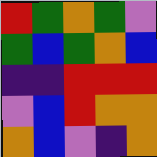[["red", "green", "orange", "green", "violet"], ["green", "blue", "green", "orange", "blue"], ["indigo", "indigo", "red", "red", "red"], ["violet", "blue", "red", "orange", "orange"], ["orange", "blue", "violet", "indigo", "orange"]]